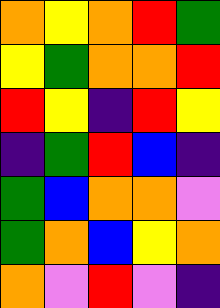[["orange", "yellow", "orange", "red", "green"], ["yellow", "green", "orange", "orange", "red"], ["red", "yellow", "indigo", "red", "yellow"], ["indigo", "green", "red", "blue", "indigo"], ["green", "blue", "orange", "orange", "violet"], ["green", "orange", "blue", "yellow", "orange"], ["orange", "violet", "red", "violet", "indigo"]]